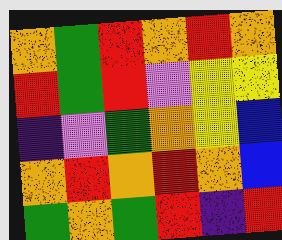[["orange", "green", "red", "orange", "red", "orange"], ["red", "green", "red", "violet", "yellow", "yellow"], ["indigo", "violet", "green", "orange", "yellow", "blue"], ["orange", "red", "orange", "red", "orange", "blue"], ["green", "orange", "green", "red", "indigo", "red"]]